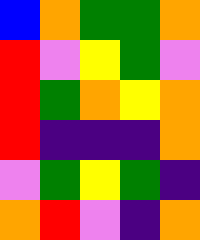[["blue", "orange", "green", "green", "orange"], ["red", "violet", "yellow", "green", "violet"], ["red", "green", "orange", "yellow", "orange"], ["red", "indigo", "indigo", "indigo", "orange"], ["violet", "green", "yellow", "green", "indigo"], ["orange", "red", "violet", "indigo", "orange"]]